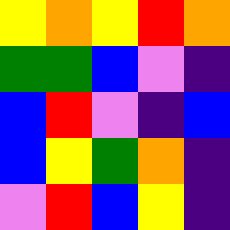[["yellow", "orange", "yellow", "red", "orange"], ["green", "green", "blue", "violet", "indigo"], ["blue", "red", "violet", "indigo", "blue"], ["blue", "yellow", "green", "orange", "indigo"], ["violet", "red", "blue", "yellow", "indigo"]]